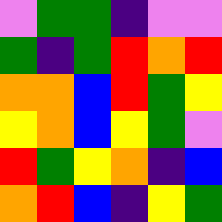[["violet", "green", "green", "indigo", "violet", "violet"], ["green", "indigo", "green", "red", "orange", "red"], ["orange", "orange", "blue", "red", "green", "yellow"], ["yellow", "orange", "blue", "yellow", "green", "violet"], ["red", "green", "yellow", "orange", "indigo", "blue"], ["orange", "red", "blue", "indigo", "yellow", "green"]]